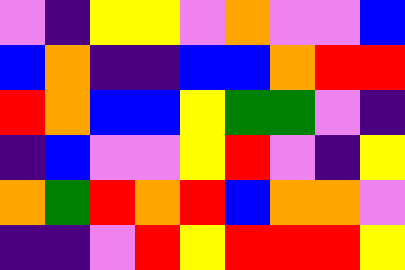[["violet", "indigo", "yellow", "yellow", "violet", "orange", "violet", "violet", "blue"], ["blue", "orange", "indigo", "indigo", "blue", "blue", "orange", "red", "red"], ["red", "orange", "blue", "blue", "yellow", "green", "green", "violet", "indigo"], ["indigo", "blue", "violet", "violet", "yellow", "red", "violet", "indigo", "yellow"], ["orange", "green", "red", "orange", "red", "blue", "orange", "orange", "violet"], ["indigo", "indigo", "violet", "red", "yellow", "red", "red", "red", "yellow"]]